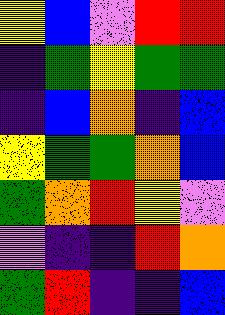[["yellow", "blue", "violet", "red", "red"], ["indigo", "green", "yellow", "green", "green"], ["indigo", "blue", "orange", "indigo", "blue"], ["yellow", "green", "green", "orange", "blue"], ["green", "orange", "red", "yellow", "violet"], ["violet", "indigo", "indigo", "red", "orange"], ["green", "red", "indigo", "indigo", "blue"]]